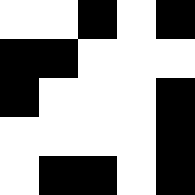[["white", "white", "black", "white", "black"], ["black", "black", "white", "white", "white"], ["black", "white", "white", "white", "black"], ["white", "white", "white", "white", "black"], ["white", "black", "black", "white", "black"]]